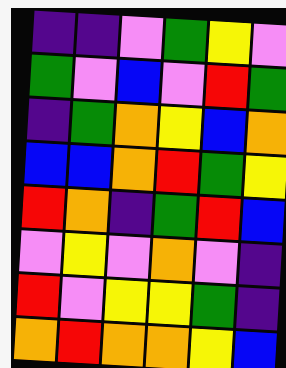[["indigo", "indigo", "violet", "green", "yellow", "violet"], ["green", "violet", "blue", "violet", "red", "green"], ["indigo", "green", "orange", "yellow", "blue", "orange"], ["blue", "blue", "orange", "red", "green", "yellow"], ["red", "orange", "indigo", "green", "red", "blue"], ["violet", "yellow", "violet", "orange", "violet", "indigo"], ["red", "violet", "yellow", "yellow", "green", "indigo"], ["orange", "red", "orange", "orange", "yellow", "blue"]]